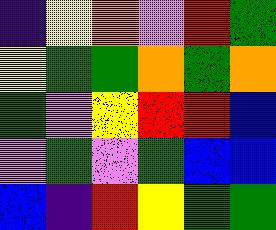[["indigo", "yellow", "orange", "violet", "red", "green"], ["yellow", "green", "green", "orange", "green", "orange"], ["green", "violet", "yellow", "red", "red", "blue"], ["violet", "green", "violet", "green", "blue", "blue"], ["blue", "indigo", "red", "yellow", "green", "green"]]